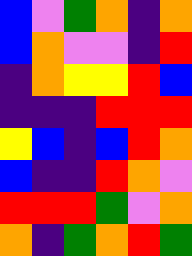[["blue", "violet", "green", "orange", "indigo", "orange"], ["blue", "orange", "violet", "violet", "indigo", "red"], ["indigo", "orange", "yellow", "yellow", "red", "blue"], ["indigo", "indigo", "indigo", "red", "red", "red"], ["yellow", "blue", "indigo", "blue", "red", "orange"], ["blue", "indigo", "indigo", "red", "orange", "violet"], ["red", "red", "red", "green", "violet", "orange"], ["orange", "indigo", "green", "orange", "red", "green"]]